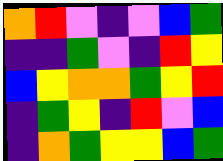[["orange", "red", "violet", "indigo", "violet", "blue", "green"], ["indigo", "indigo", "green", "violet", "indigo", "red", "yellow"], ["blue", "yellow", "orange", "orange", "green", "yellow", "red"], ["indigo", "green", "yellow", "indigo", "red", "violet", "blue"], ["indigo", "orange", "green", "yellow", "yellow", "blue", "green"]]